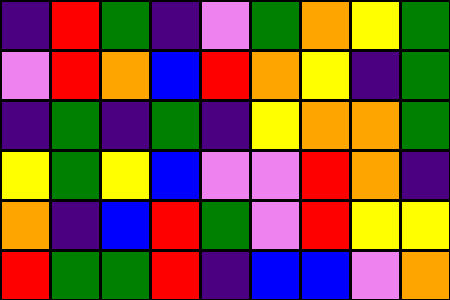[["indigo", "red", "green", "indigo", "violet", "green", "orange", "yellow", "green"], ["violet", "red", "orange", "blue", "red", "orange", "yellow", "indigo", "green"], ["indigo", "green", "indigo", "green", "indigo", "yellow", "orange", "orange", "green"], ["yellow", "green", "yellow", "blue", "violet", "violet", "red", "orange", "indigo"], ["orange", "indigo", "blue", "red", "green", "violet", "red", "yellow", "yellow"], ["red", "green", "green", "red", "indigo", "blue", "blue", "violet", "orange"]]